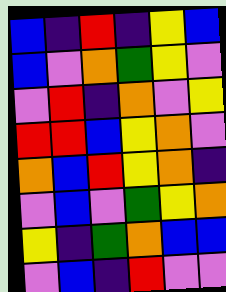[["blue", "indigo", "red", "indigo", "yellow", "blue"], ["blue", "violet", "orange", "green", "yellow", "violet"], ["violet", "red", "indigo", "orange", "violet", "yellow"], ["red", "red", "blue", "yellow", "orange", "violet"], ["orange", "blue", "red", "yellow", "orange", "indigo"], ["violet", "blue", "violet", "green", "yellow", "orange"], ["yellow", "indigo", "green", "orange", "blue", "blue"], ["violet", "blue", "indigo", "red", "violet", "violet"]]